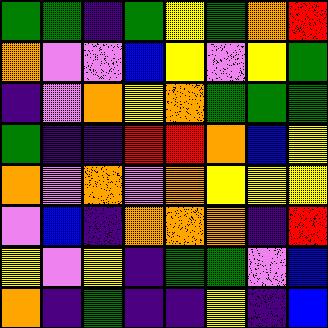[["green", "green", "indigo", "green", "yellow", "green", "orange", "red"], ["orange", "violet", "violet", "blue", "yellow", "violet", "yellow", "green"], ["indigo", "violet", "orange", "yellow", "orange", "green", "green", "green"], ["green", "indigo", "indigo", "red", "red", "orange", "blue", "yellow"], ["orange", "violet", "orange", "violet", "orange", "yellow", "yellow", "yellow"], ["violet", "blue", "indigo", "orange", "orange", "orange", "indigo", "red"], ["yellow", "violet", "yellow", "indigo", "green", "green", "violet", "blue"], ["orange", "indigo", "green", "indigo", "indigo", "yellow", "indigo", "blue"]]